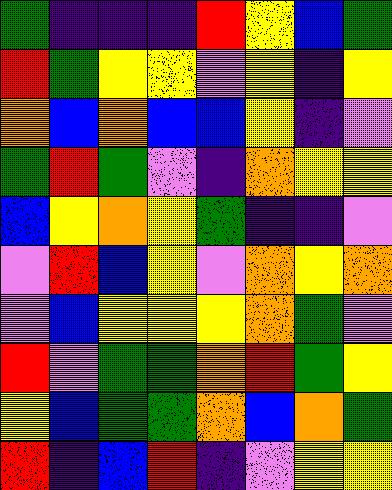[["green", "indigo", "indigo", "indigo", "red", "yellow", "blue", "green"], ["red", "green", "yellow", "yellow", "violet", "yellow", "indigo", "yellow"], ["orange", "blue", "orange", "blue", "blue", "yellow", "indigo", "violet"], ["green", "red", "green", "violet", "indigo", "orange", "yellow", "yellow"], ["blue", "yellow", "orange", "yellow", "green", "indigo", "indigo", "violet"], ["violet", "red", "blue", "yellow", "violet", "orange", "yellow", "orange"], ["violet", "blue", "yellow", "yellow", "yellow", "orange", "green", "violet"], ["red", "violet", "green", "green", "orange", "red", "green", "yellow"], ["yellow", "blue", "green", "green", "orange", "blue", "orange", "green"], ["red", "indigo", "blue", "red", "indigo", "violet", "yellow", "yellow"]]